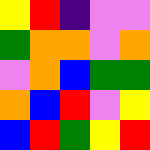[["yellow", "red", "indigo", "violet", "violet"], ["green", "orange", "orange", "violet", "orange"], ["violet", "orange", "blue", "green", "green"], ["orange", "blue", "red", "violet", "yellow"], ["blue", "red", "green", "yellow", "red"]]